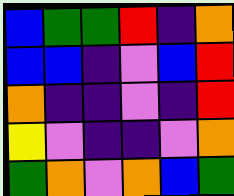[["blue", "green", "green", "red", "indigo", "orange"], ["blue", "blue", "indigo", "violet", "blue", "red"], ["orange", "indigo", "indigo", "violet", "indigo", "red"], ["yellow", "violet", "indigo", "indigo", "violet", "orange"], ["green", "orange", "violet", "orange", "blue", "green"]]